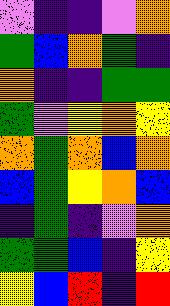[["violet", "indigo", "indigo", "violet", "orange"], ["green", "blue", "orange", "green", "indigo"], ["orange", "indigo", "indigo", "green", "green"], ["green", "violet", "yellow", "orange", "yellow"], ["orange", "green", "orange", "blue", "orange"], ["blue", "green", "yellow", "orange", "blue"], ["indigo", "green", "indigo", "violet", "orange"], ["green", "green", "blue", "indigo", "yellow"], ["yellow", "blue", "red", "indigo", "red"]]